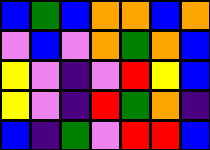[["blue", "green", "blue", "orange", "orange", "blue", "orange"], ["violet", "blue", "violet", "orange", "green", "orange", "blue"], ["yellow", "violet", "indigo", "violet", "red", "yellow", "blue"], ["yellow", "violet", "indigo", "red", "green", "orange", "indigo"], ["blue", "indigo", "green", "violet", "red", "red", "blue"]]